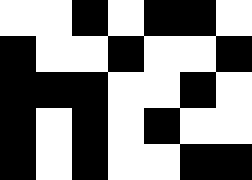[["white", "white", "black", "white", "black", "black", "white"], ["black", "white", "white", "black", "white", "white", "black"], ["black", "black", "black", "white", "white", "black", "white"], ["black", "white", "black", "white", "black", "white", "white"], ["black", "white", "black", "white", "white", "black", "black"]]